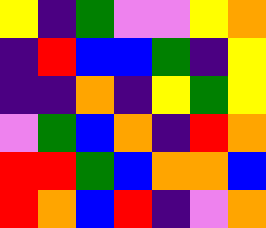[["yellow", "indigo", "green", "violet", "violet", "yellow", "orange"], ["indigo", "red", "blue", "blue", "green", "indigo", "yellow"], ["indigo", "indigo", "orange", "indigo", "yellow", "green", "yellow"], ["violet", "green", "blue", "orange", "indigo", "red", "orange"], ["red", "red", "green", "blue", "orange", "orange", "blue"], ["red", "orange", "blue", "red", "indigo", "violet", "orange"]]